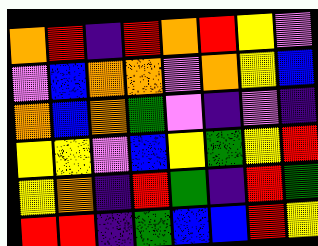[["orange", "red", "indigo", "red", "orange", "red", "yellow", "violet"], ["violet", "blue", "orange", "orange", "violet", "orange", "yellow", "blue"], ["orange", "blue", "orange", "green", "violet", "indigo", "violet", "indigo"], ["yellow", "yellow", "violet", "blue", "yellow", "green", "yellow", "red"], ["yellow", "orange", "indigo", "red", "green", "indigo", "red", "green"], ["red", "red", "indigo", "green", "blue", "blue", "red", "yellow"]]